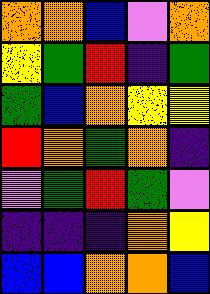[["orange", "orange", "blue", "violet", "orange"], ["yellow", "green", "red", "indigo", "green"], ["green", "blue", "orange", "yellow", "yellow"], ["red", "orange", "green", "orange", "indigo"], ["violet", "green", "red", "green", "violet"], ["indigo", "indigo", "indigo", "orange", "yellow"], ["blue", "blue", "orange", "orange", "blue"]]